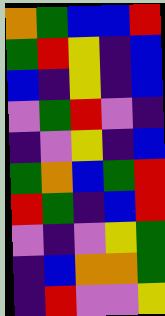[["orange", "green", "blue", "blue", "red"], ["green", "red", "yellow", "indigo", "blue"], ["blue", "indigo", "yellow", "indigo", "blue"], ["violet", "green", "red", "violet", "indigo"], ["indigo", "violet", "yellow", "indigo", "blue"], ["green", "orange", "blue", "green", "red"], ["red", "green", "indigo", "blue", "red"], ["violet", "indigo", "violet", "yellow", "green"], ["indigo", "blue", "orange", "orange", "green"], ["indigo", "red", "violet", "violet", "yellow"]]